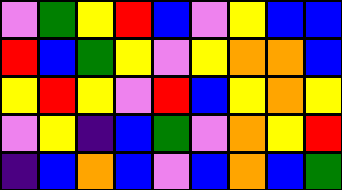[["violet", "green", "yellow", "red", "blue", "violet", "yellow", "blue", "blue"], ["red", "blue", "green", "yellow", "violet", "yellow", "orange", "orange", "blue"], ["yellow", "red", "yellow", "violet", "red", "blue", "yellow", "orange", "yellow"], ["violet", "yellow", "indigo", "blue", "green", "violet", "orange", "yellow", "red"], ["indigo", "blue", "orange", "blue", "violet", "blue", "orange", "blue", "green"]]